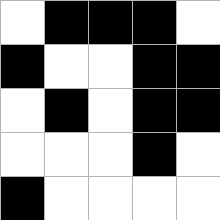[["white", "black", "black", "black", "white"], ["black", "white", "white", "black", "black"], ["white", "black", "white", "black", "black"], ["white", "white", "white", "black", "white"], ["black", "white", "white", "white", "white"]]